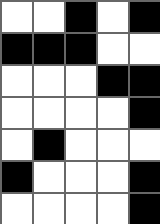[["white", "white", "black", "white", "black"], ["black", "black", "black", "white", "white"], ["white", "white", "white", "black", "black"], ["white", "white", "white", "white", "black"], ["white", "black", "white", "white", "white"], ["black", "white", "white", "white", "black"], ["white", "white", "white", "white", "black"]]